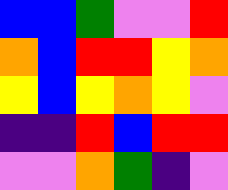[["blue", "blue", "green", "violet", "violet", "red"], ["orange", "blue", "red", "red", "yellow", "orange"], ["yellow", "blue", "yellow", "orange", "yellow", "violet"], ["indigo", "indigo", "red", "blue", "red", "red"], ["violet", "violet", "orange", "green", "indigo", "violet"]]